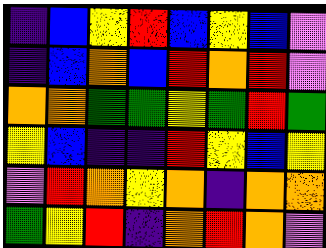[["indigo", "blue", "yellow", "red", "blue", "yellow", "blue", "violet"], ["indigo", "blue", "orange", "blue", "red", "orange", "red", "violet"], ["orange", "orange", "green", "green", "yellow", "green", "red", "green"], ["yellow", "blue", "indigo", "indigo", "red", "yellow", "blue", "yellow"], ["violet", "red", "orange", "yellow", "orange", "indigo", "orange", "orange"], ["green", "yellow", "red", "indigo", "orange", "red", "orange", "violet"]]